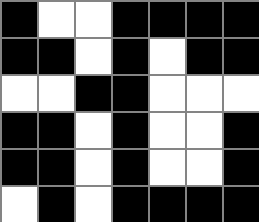[["black", "white", "white", "black", "black", "black", "black"], ["black", "black", "white", "black", "white", "black", "black"], ["white", "white", "black", "black", "white", "white", "white"], ["black", "black", "white", "black", "white", "white", "black"], ["black", "black", "white", "black", "white", "white", "black"], ["white", "black", "white", "black", "black", "black", "black"]]